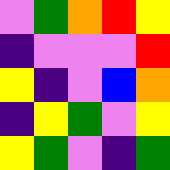[["violet", "green", "orange", "red", "yellow"], ["indigo", "violet", "violet", "violet", "red"], ["yellow", "indigo", "violet", "blue", "orange"], ["indigo", "yellow", "green", "violet", "yellow"], ["yellow", "green", "violet", "indigo", "green"]]